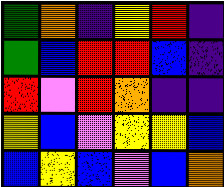[["green", "orange", "indigo", "yellow", "red", "indigo"], ["green", "blue", "red", "red", "blue", "indigo"], ["red", "violet", "red", "orange", "indigo", "indigo"], ["yellow", "blue", "violet", "yellow", "yellow", "blue"], ["blue", "yellow", "blue", "violet", "blue", "orange"]]